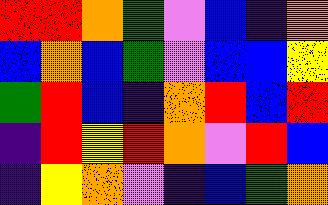[["red", "red", "orange", "green", "violet", "blue", "indigo", "orange"], ["blue", "orange", "blue", "green", "violet", "blue", "blue", "yellow"], ["green", "red", "blue", "indigo", "orange", "red", "blue", "red"], ["indigo", "red", "yellow", "red", "orange", "violet", "red", "blue"], ["indigo", "yellow", "orange", "violet", "indigo", "blue", "green", "orange"]]